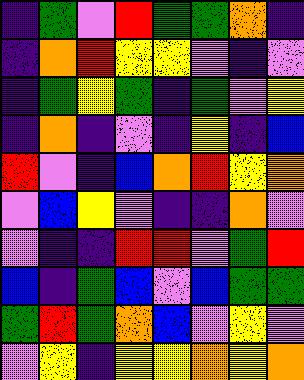[["indigo", "green", "violet", "red", "green", "green", "orange", "indigo"], ["indigo", "orange", "red", "yellow", "yellow", "violet", "indigo", "violet"], ["indigo", "green", "yellow", "green", "indigo", "green", "violet", "yellow"], ["indigo", "orange", "indigo", "violet", "indigo", "yellow", "indigo", "blue"], ["red", "violet", "indigo", "blue", "orange", "red", "yellow", "orange"], ["violet", "blue", "yellow", "violet", "indigo", "indigo", "orange", "violet"], ["violet", "indigo", "indigo", "red", "red", "violet", "green", "red"], ["blue", "indigo", "green", "blue", "violet", "blue", "green", "green"], ["green", "red", "green", "orange", "blue", "violet", "yellow", "violet"], ["violet", "yellow", "indigo", "yellow", "yellow", "orange", "yellow", "orange"]]